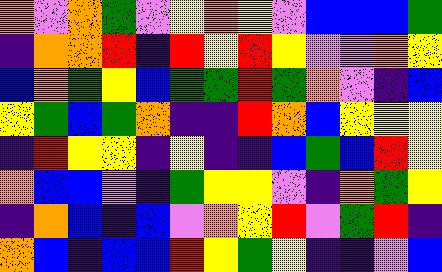[["orange", "violet", "orange", "green", "violet", "yellow", "orange", "yellow", "violet", "blue", "blue", "blue", "green"], ["indigo", "orange", "orange", "red", "indigo", "red", "yellow", "red", "yellow", "violet", "violet", "orange", "yellow"], ["blue", "orange", "green", "yellow", "blue", "green", "green", "red", "green", "orange", "violet", "indigo", "blue"], ["yellow", "green", "blue", "green", "orange", "indigo", "indigo", "red", "orange", "blue", "yellow", "yellow", "yellow"], ["indigo", "red", "yellow", "yellow", "indigo", "yellow", "indigo", "indigo", "blue", "green", "blue", "red", "yellow"], ["orange", "blue", "blue", "violet", "indigo", "green", "yellow", "yellow", "violet", "indigo", "orange", "green", "yellow"], ["indigo", "orange", "blue", "indigo", "blue", "violet", "orange", "yellow", "red", "violet", "green", "red", "indigo"], ["orange", "blue", "indigo", "blue", "blue", "red", "yellow", "green", "yellow", "indigo", "indigo", "violet", "blue"]]